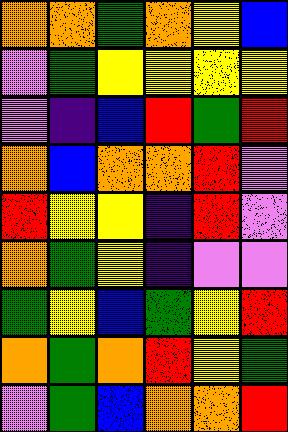[["orange", "orange", "green", "orange", "yellow", "blue"], ["violet", "green", "yellow", "yellow", "yellow", "yellow"], ["violet", "indigo", "blue", "red", "green", "red"], ["orange", "blue", "orange", "orange", "red", "violet"], ["red", "yellow", "yellow", "indigo", "red", "violet"], ["orange", "green", "yellow", "indigo", "violet", "violet"], ["green", "yellow", "blue", "green", "yellow", "red"], ["orange", "green", "orange", "red", "yellow", "green"], ["violet", "green", "blue", "orange", "orange", "red"]]